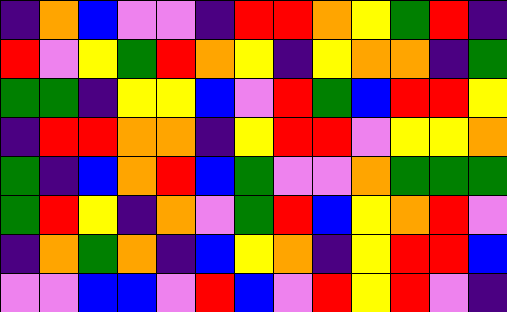[["indigo", "orange", "blue", "violet", "violet", "indigo", "red", "red", "orange", "yellow", "green", "red", "indigo"], ["red", "violet", "yellow", "green", "red", "orange", "yellow", "indigo", "yellow", "orange", "orange", "indigo", "green"], ["green", "green", "indigo", "yellow", "yellow", "blue", "violet", "red", "green", "blue", "red", "red", "yellow"], ["indigo", "red", "red", "orange", "orange", "indigo", "yellow", "red", "red", "violet", "yellow", "yellow", "orange"], ["green", "indigo", "blue", "orange", "red", "blue", "green", "violet", "violet", "orange", "green", "green", "green"], ["green", "red", "yellow", "indigo", "orange", "violet", "green", "red", "blue", "yellow", "orange", "red", "violet"], ["indigo", "orange", "green", "orange", "indigo", "blue", "yellow", "orange", "indigo", "yellow", "red", "red", "blue"], ["violet", "violet", "blue", "blue", "violet", "red", "blue", "violet", "red", "yellow", "red", "violet", "indigo"]]